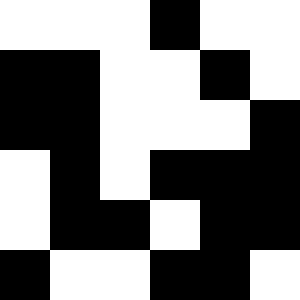[["white", "white", "white", "black", "white", "white"], ["black", "black", "white", "white", "black", "white"], ["black", "black", "white", "white", "white", "black"], ["white", "black", "white", "black", "black", "black"], ["white", "black", "black", "white", "black", "black"], ["black", "white", "white", "black", "black", "white"]]